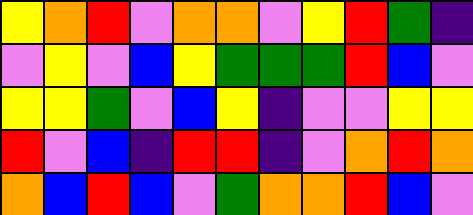[["yellow", "orange", "red", "violet", "orange", "orange", "violet", "yellow", "red", "green", "indigo"], ["violet", "yellow", "violet", "blue", "yellow", "green", "green", "green", "red", "blue", "violet"], ["yellow", "yellow", "green", "violet", "blue", "yellow", "indigo", "violet", "violet", "yellow", "yellow"], ["red", "violet", "blue", "indigo", "red", "red", "indigo", "violet", "orange", "red", "orange"], ["orange", "blue", "red", "blue", "violet", "green", "orange", "orange", "red", "blue", "violet"]]